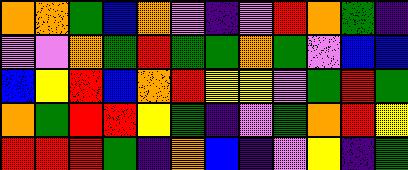[["orange", "orange", "green", "blue", "orange", "violet", "indigo", "violet", "red", "orange", "green", "indigo"], ["violet", "violet", "orange", "green", "red", "green", "green", "orange", "green", "violet", "blue", "blue"], ["blue", "yellow", "red", "blue", "orange", "red", "yellow", "yellow", "violet", "green", "red", "green"], ["orange", "green", "red", "red", "yellow", "green", "indigo", "violet", "green", "orange", "red", "yellow"], ["red", "red", "red", "green", "indigo", "orange", "blue", "indigo", "violet", "yellow", "indigo", "green"]]